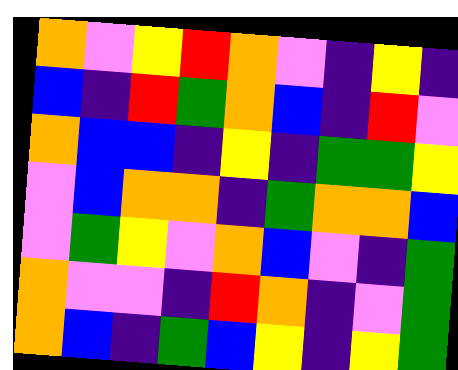[["orange", "violet", "yellow", "red", "orange", "violet", "indigo", "yellow", "indigo"], ["blue", "indigo", "red", "green", "orange", "blue", "indigo", "red", "violet"], ["orange", "blue", "blue", "indigo", "yellow", "indigo", "green", "green", "yellow"], ["violet", "blue", "orange", "orange", "indigo", "green", "orange", "orange", "blue"], ["violet", "green", "yellow", "violet", "orange", "blue", "violet", "indigo", "green"], ["orange", "violet", "violet", "indigo", "red", "orange", "indigo", "violet", "green"], ["orange", "blue", "indigo", "green", "blue", "yellow", "indigo", "yellow", "green"]]